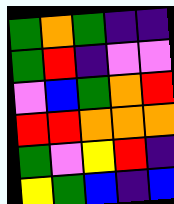[["green", "orange", "green", "indigo", "indigo"], ["green", "red", "indigo", "violet", "violet"], ["violet", "blue", "green", "orange", "red"], ["red", "red", "orange", "orange", "orange"], ["green", "violet", "yellow", "red", "indigo"], ["yellow", "green", "blue", "indigo", "blue"]]